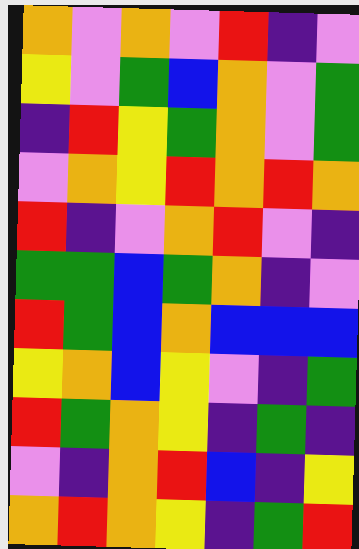[["orange", "violet", "orange", "violet", "red", "indigo", "violet"], ["yellow", "violet", "green", "blue", "orange", "violet", "green"], ["indigo", "red", "yellow", "green", "orange", "violet", "green"], ["violet", "orange", "yellow", "red", "orange", "red", "orange"], ["red", "indigo", "violet", "orange", "red", "violet", "indigo"], ["green", "green", "blue", "green", "orange", "indigo", "violet"], ["red", "green", "blue", "orange", "blue", "blue", "blue"], ["yellow", "orange", "blue", "yellow", "violet", "indigo", "green"], ["red", "green", "orange", "yellow", "indigo", "green", "indigo"], ["violet", "indigo", "orange", "red", "blue", "indigo", "yellow"], ["orange", "red", "orange", "yellow", "indigo", "green", "red"]]